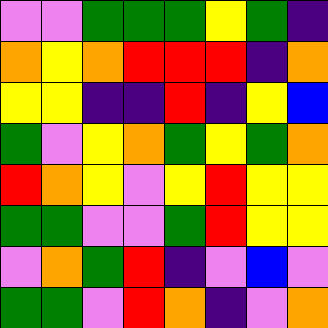[["violet", "violet", "green", "green", "green", "yellow", "green", "indigo"], ["orange", "yellow", "orange", "red", "red", "red", "indigo", "orange"], ["yellow", "yellow", "indigo", "indigo", "red", "indigo", "yellow", "blue"], ["green", "violet", "yellow", "orange", "green", "yellow", "green", "orange"], ["red", "orange", "yellow", "violet", "yellow", "red", "yellow", "yellow"], ["green", "green", "violet", "violet", "green", "red", "yellow", "yellow"], ["violet", "orange", "green", "red", "indigo", "violet", "blue", "violet"], ["green", "green", "violet", "red", "orange", "indigo", "violet", "orange"]]